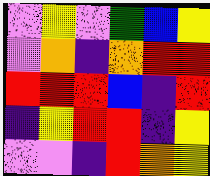[["violet", "yellow", "violet", "green", "blue", "yellow"], ["violet", "orange", "indigo", "orange", "red", "red"], ["red", "red", "red", "blue", "indigo", "red"], ["indigo", "yellow", "red", "red", "indigo", "yellow"], ["violet", "violet", "indigo", "red", "orange", "yellow"]]